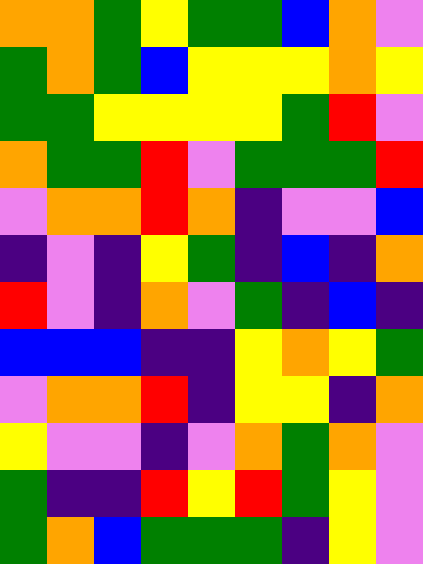[["orange", "orange", "green", "yellow", "green", "green", "blue", "orange", "violet"], ["green", "orange", "green", "blue", "yellow", "yellow", "yellow", "orange", "yellow"], ["green", "green", "yellow", "yellow", "yellow", "yellow", "green", "red", "violet"], ["orange", "green", "green", "red", "violet", "green", "green", "green", "red"], ["violet", "orange", "orange", "red", "orange", "indigo", "violet", "violet", "blue"], ["indigo", "violet", "indigo", "yellow", "green", "indigo", "blue", "indigo", "orange"], ["red", "violet", "indigo", "orange", "violet", "green", "indigo", "blue", "indigo"], ["blue", "blue", "blue", "indigo", "indigo", "yellow", "orange", "yellow", "green"], ["violet", "orange", "orange", "red", "indigo", "yellow", "yellow", "indigo", "orange"], ["yellow", "violet", "violet", "indigo", "violet", "orange", "green", "orange", "violet"], ["green", "indigo", "indigo", "red", "yellow", "red", "green", "yellow", "violet"], ["green", "orange", "blue", "green", "green", "green", "indigo", "yellow", "violet"]]